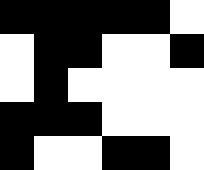[["black", "black", "black", "black", "black", "white"], ["white", "black", "black", "white", "white", "black"], ["white", "black", "white", "white", "white", "white"], ["black", "black", "black", "white", "white", "white"], ["black", "white", "white", "black", "black", "white"]]